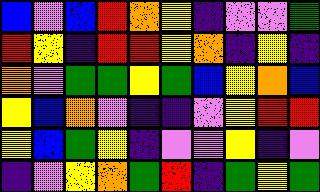[["blue", "violet", "blue", "red", "orange", "yellow", "indigo", "violet", "violet", "green"], ["red", "yellow", "indigo", "red", "red", "yellow", "orange", "indigo", "yellow", "indigo"], ["orange", "violet", "green", "green", "yellow", "green", "blue", "yellow", "orange", "blue"], ["yellow", "blue", "orange", "violet", "indigo", "indigo", "violet", "yellow", "red", "red"], ["yellow", "blue", "green", "yellow", "indigo", "violet", "violet", "yellow", "indigo", "violet"], ["indigo", "violet", "yellow", "orange", "green", "red", "indigo", "green", "yellow", "green"]]